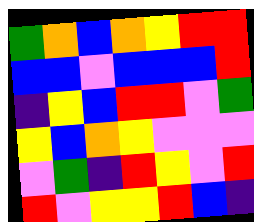[["green", "orange", "blue", "orange", "yellow", "red", "red"], ["blue", "blue", "violet", "blue", "blue", "blue", "red"], ["indigo", "yellow", "blue", "red", "red", "violet", "green"], ["yellow", "blue", "orange", "yellow", "violet", "violet", "violet"], ["violet", "green", "indigo", "red", "yellow", "violet", "red"], ["red", "violet", "yellow", "yellow", "red", "blue", "indigo"]]